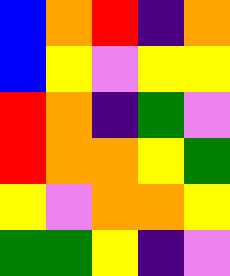[["blue", "orange", "red", "indigo", "orange"], ["blue", "yellow", "violet", "yellow", "yellow"], ["red", "orange", "indigo", "green", "violet"], ["red", "orange", "orange", "yellow", "green"], ["yellow", "violet", "orange", "orange", "yellow"], ["green", "green", "yellow", "indigo", "violet"]]